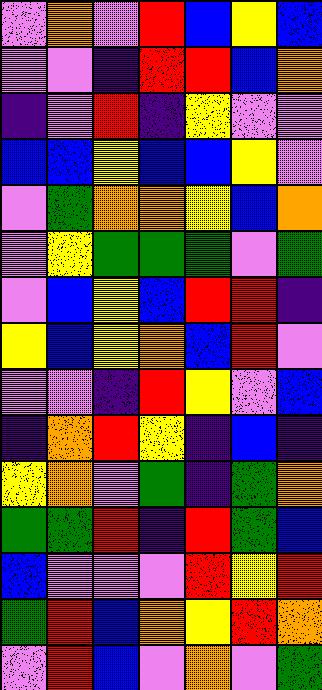[["violet", "orange", "violet", "red", "blue", "yellow", "blue"], ["violet", "violet", "indigo", "red", "red", "blue", "orange"], ["indigo", "violet", "red", "indigo", "yellow", "violet", "violet"], ["blue", "blue", "yellow", "blue", "blue", "yellow", "violet"], ["violet", "green", "orange", "orange", "yellow", "blue", "orange"], ["violet", "yellow", "green", "green", "green", "violet", "green"], ["violet", "blue", "yellow", "blue", "red", "red", "indigo"], ["yellow", "blue", "yellow", "orange", "blue", "red", "violet"], ["violet", "violet", "indigo", "red", "yellow", "violet", "blue"], ["indigo", "orange", "red", "yellow", "indigo", "blue", "indigo"], ["yellow", "orange", "violet", "green", "indigo", "green", "orange"], ["green", "green", "red", "indigo", "red", "green", "blue"], ["blue", "violet", "violet", "violet", "red", "yellow", "red"], ["green", "red", "blue", "orange", "yellow", "red", "orange"], ["violet", "red", "blue", "violet", "orange", "violet", "green"]]